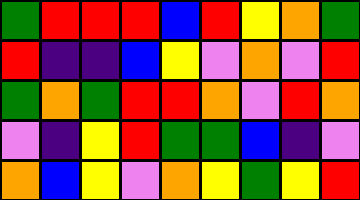[["green", "red", "red", "red", "blue", "red", "yellow", "orange", "green"], ["red", "indigo", "indigo", "blue", "yellow", "violet", "orange", "violet", "red"], ["green", "orange", "green", "red", "red", "orange", "violet", "red", "orange"], ["violet", "indigo", "yellow", "red", "green", "green", "blue", "indigo", "violet"], ["orange", "blue", "yellow", "violet", "orange", "yellow", "green", "yellow", "red"]]